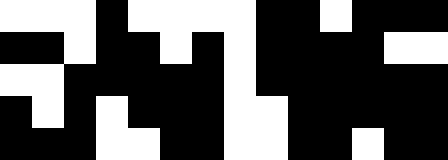[["white", "white", "white", "black", "white", "white", "white", "white", "black", "black", "white", "black", "black", "black"], ["black", "black", "white", "black", "black", "white", "black", "white", "black", "black", "black", "black", "white", "white"], ["white", "white", "black", "black", "black", "black", "black", "white", "black", "black", "black", "black", "black", "black"], ["black", "white", "black", "white", "black", "black", "black", "white", "white", "black", "black", "black", "black", "black"], ["black", "black", "black", "white", "white", "black", "black", "white", "white", "black", "black", "white", "black", "black"]]